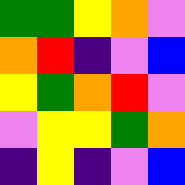[["green", "green", "yellow", "orange", "violet"], ["orange", "red", "indigo", "violet", "blue"], ["yellow", "green", "orange", "red", "violet"], ["violet", "yellow", "yellow", "green", "orange"], ["indigo", "yellow", "indigo", "violet", "blue"]]